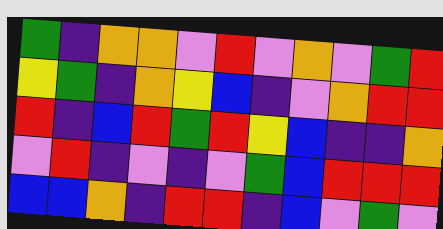[["green", "indigo", "orange", "orange", "violet", "red", "violet", "orange", "violet", "green", "red"], ["yellow", "green", "indigo", "orange", "yellow", "blue", "indigo", "violet", "orange", "red", "red"], ["red", "indigo", "blue", "red", "green", "red", "yellow", "blue", "indigo", "indigo", "orange"], ["violet", "red", "indigo", "violet", "indigo", "violet", "green", "blue", "red", "red", "red"], ["blue", "blue", "orange", "indigo", "red", "red", "indigo", "blue", "violet", "green", "violet"]]